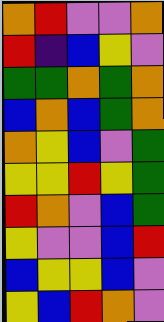[["orange", "red", "violet", "violet", "orange"], ["red", "indigo", "blue", "yellow", "violet"], ["green", "green", "orange", "green", "orange"], ["blue", "orange", "blue", "green", "orange"], ["orange", "yellow", "blue", "violet", "green"], ["yellow", "yellow", "red", "yellow", "green"], ["red", "orange", "violet", "blue", "green"], ["yellow", "violet", "violet", "blue", "red"], ["blue", "yellow", "yellow", "blue", "violet"], ["yellow", "blue", "red", "orange", "violet"]]